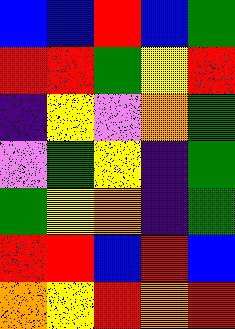[["blue", "blue", "red", "blue", "green"], ["red", "red", "green", "yellow", "red"], ["indigo", "yellow", "violet", "orange", "green"], ["violet", "green", "yellow", "indigo", "green"], ["green", "yellow", "orange", "indigo", "green"], ["red", "red", "blue", "red", "blue"], ["orange", "yellow", "red", "orange", "red"]]